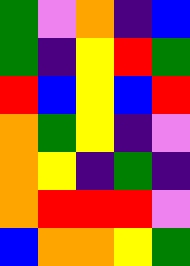[["green", "violet", "orange", "indigo", "blue"], ["green", "indigo", "yellow", "red", "green"], ["red", "blue", "yellow", "blue", "red"], ["orange", "green", "yellow", "indigo", "violet"], ["orange", "yellow", "indigo", "green", "indigo"], ["orange", "red", "red", "red", "violet"], ["blue", "orange", "orange", "yellow", "green"]]